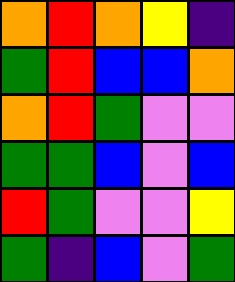[["orange", "red", "orange", "yellow", "indigo"], ["green", "red", "blue", "blue", "orange"], ["orange", "red", "green", "violet", "violet"], ["green", "green", "blue", "violet", "blue"], ["red", "green", "violet", "violet", "yellow"], ["green", "indigo", "blue", "violet", "green"]]